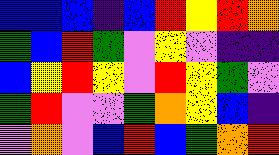[["blue", "blue", "blue", "indigo", "blue", "red", "yellow", "red", "orange"], ["green", "blue", "red", "green", "violet", "yellow", "violet", "indigo", "indigo"], ["blue", "yellow", "red", "yellow", "violet", "red", "yellow", "green", "violet"], ["green", "red", "violet", "violet", "green", "orange", "yellow", "blue", "indigo"], ["violet", "orange", "violet", "blue", "red", "blue", "green", "orange", "red"]]